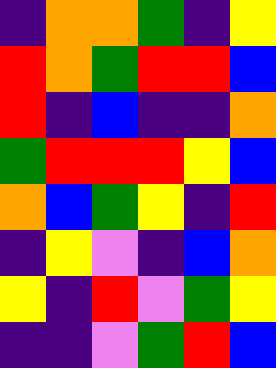[["indigo", "orange", "orange", "green", "indigo", "yellow"], ["red", "orange", "green", "red", "red", "blue"], ["red", "indigo", "blue", "indigo", "indigo", "orange"], ["green", "red", "red", "red", "yellow", "blue"], ["orange", "blue", "green", "yellow", "indigo", "red"], ["indigo", "yellow", "violet", "indigo", "blue", "orange"], ["yellow", "indigo", "red", "violet", "green", "yellow"], ["indigo", "indigo", "violet", "green", "red", "blue"]]